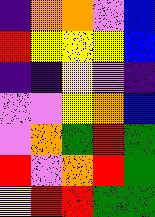[["indigo", "orange", "orange", "violet", "blue"], ["red", "yellow", "yellow", "yellow", "blue"], ["indigo", "indigo", "yellow", "violet", "indigo"], ["violet", "violet", "yellow", "orange", "blue"], ["violet", "orange", "green", "red", "green"], ["red", "violet", "orange", "red", "green"], ["yellow", "red", "red", "green", "green"]]